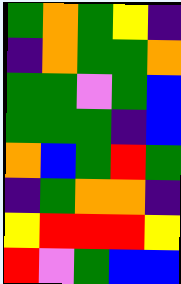[["green", "orange", "green", "yellow", "indigo"], ["indigo", "orange", "green", "green", "orange"], ["green", "green", "violet", "green", "blue"], ["green", "green", "green", "indigo", "blue"], ["orange", "blue", "green", "red", "green"], ["indigo", "green", "orange", "orange", "indigo"], ["yellow", "red", "red", "red", "yellow"], ["red", "violet", "green", "blue", "blue"]]